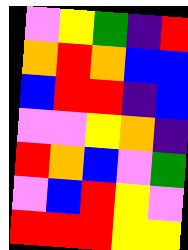[["violet", "yellow", "green", "indigo", "red"], ["orange", "red", "orange", "blue", "blue"], ["blue", "red", "red", "indigo", "blue"], ["violet", "violet", "yellow", "orange", "indigo"], ["red", "orange", "blue", "violet", "green"], ["violet", "blue", "red", "yellow", "violet"], ["red", "red", "red", "yellow", "yellow"]]